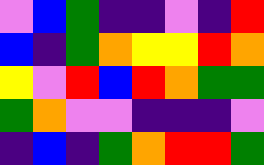[["violet", "blue", "green", "indigo", "indigo", "violet", "indigo", "red"], ["blue", "indigo", "green", "orange", "yellow", "yellow", "red", "orange"], ["yellow", "violet", "red", "blue", "red", "orange", "green", "green"], ["green", "orange", "violet", "violet", "indigo", "indigo", "indigo", "violet"], ["indigo", "blue", "indigo", "green", "orange", "red", "red", "green"]]